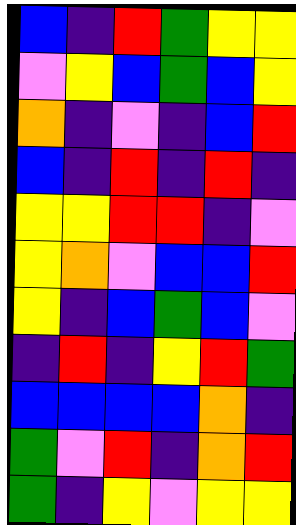[["blue", "indigo", "red", "green", "yellow", "yellow"], ["violet", "yellow", "blue", "green", "blue", "yellow"], ["orange", "indigo", "violet", "indigo", "blue", "red"], ["blue", "indigo", "red", "indigo", "red", "indigo"], ["yellow", "yellow", "red", "red", "indigo", "violet"], ["yellow", "orange", "violet", "blue", "blue", "red"], ["yellow", "indigo", "blue", "green", "blue", "violet"], ["indigo", "red", "indigo", "yellow", "red", "green"], ["blue", "blue", "blue", "blue", "orange", "indigo"], ["green", "violet", "red", "indigo", "orange", "red"], ["green", "indigo", "yellow", "violet", "yellow", "yellow"]]